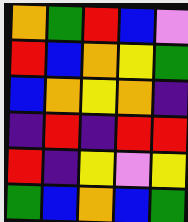[["orange", "green", "red", "blue", "violet"], ["red", "blue", "orange", "yellow", "green"], ["blue", "orange", "yellow", "orange", "indigo"], ["indigo", "red", "indigo", "red", "red"], ["red", "indigo", "yellow", "violet", "yellow"], ["green", "blue", "orange", "blue", "green"]]